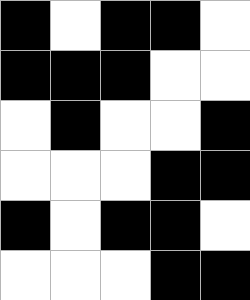[["black", "white", "black", "black", "white"], ["black", "black", "black", "white", "white"], ["white", "black", "white", "white", "black"], ["white", "white", "white", "black", "black"], ["black", "white", "black", "black", "white"], ["white", "white", "white", "black", "black"]]